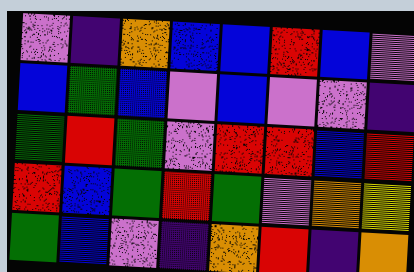[["violet", "indigo", "orange", "blue", "blue", "red", "blue", "violet"], ["blue", "green", "blue", "violet", "blue", "violet", "violet", "indigo"], ["green", "red", "green", "violet", "red", "red", "blue", "red"], ["red", "blue", "green", "red", "green", "violet", "orange", "yellow"], ["green", "blue", "violet", "indigo", "orange", "red", "indigo", "orange"]]